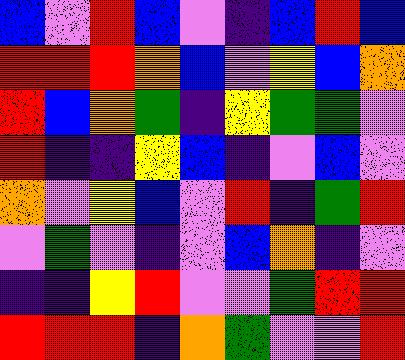[["blue", "violet", "red", "blue", "violet", "indigo", "blue", "red", "blue"], ["red", "red", "red", "orange", "blue", "violet", "yellow", "blue", "orange"], ["red", "blue", "orange", "green", "indigo", "yellow", "green", "green", "violet"], ["red", "indigo", "indigo", "yellow", "blue", "indigo", "violet", "blue", "violet"], ["orange", "violet", "yellow", "blue", "violet", "red", "indigo", "green", "red"], ["violet", "green", "violet", "indigo", "violet", "blue", "orange", "indigo", "violet"], ["indigo", "indigo", "yellow", "red", "violet", "violet", "green", "red", "red"], ["red", "red", "red", "indigo", "orange", "green", "violet", "violet", "red"]]